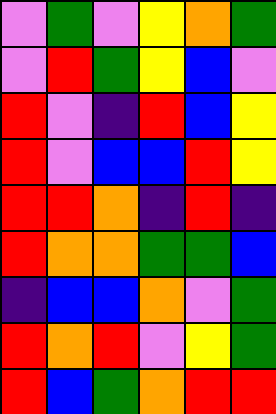[["violet", "green", "violet", "yellow", "orange", "green"], ["violet", "red", "green", "yellow", "blue", "violet"], ["red", "violet", "indigo", "red", "blue", "yellow"], ["red", "violet", "blue", "blue", "red", "yellow"], ["red", "red", "orange", "indigo", "red", "indigo"], ["red", "orange", "orange", "green", "green", "blue"], ["indigo", "blue", "blue", "orange", "violet", "green"], ["red", "orange", "red", "violet", "yellow", "green"], ["red", "blue", "green", "orange", "red", "red"]]